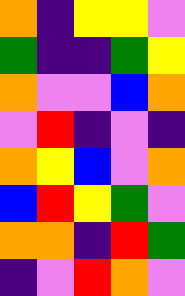[["orange", "indigo", "yellow", "yellow", "violet"], ["green", "indigo", "indigo", "green", "yellow"], ["orange", "violet", "violet", "blue", "orange"], ["violet", "red", "indigo", "violet", "indigo"], ["orange", "yellow", "blue", "violet", "orange"], ["blue", "red", "yellow", "green", "violet"], ["orange", "orange", "indigo", "red", "green"], ["indigo", "violet", "red", "orange", "violet"]]